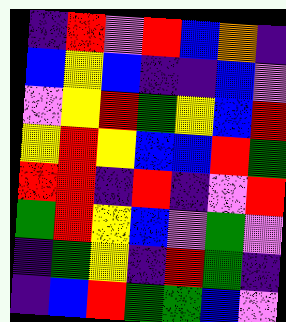[["indigo", "red", "violet", "red", "blue", "orange", "indigo"], ["blue", "yellow", "blue", "indigo", "indigo", "blue", "violet"], ["violet", "yellow", "red", "green", "yellow", "blue", "red"], ["yellow", "red", "yellow", "blue", "blue", "red", "green"], ["red", "red", "indigo", "red", "indigo", "violet", "red"], ["green", "red", "yellow", "blue", "violet", "green", "violet"], ["indigo", "green", "yellow", "indigo", "red", "green", "indigo"], ["indigo", "blue", "red", "green", "green", "blue", "violet"]]